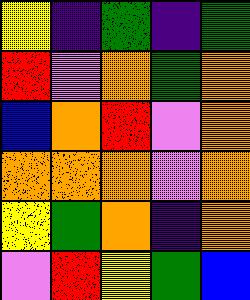[["yellow", "indigo", "green", "indigo", "green"], ["red", "violet", "orange", "green", "orange"], ["blue", "orange", "red", "violet", "orange"], ["orange", "orange", "orange", "violet", "orange"], ["yellow", "green", "orange", "indigo", "orange"], ["violet", "red", "yellow", "green", "blue"]]